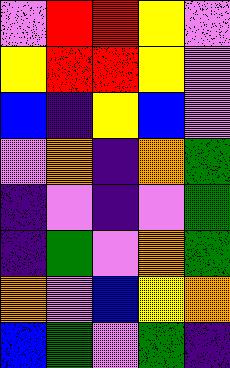[["violet", "red", "red", "yellow", "violet"], ["yellow", "red", "red", "yellow", "violet"], ["blue", "indigo", "yellow", "blue", "violet"], ["violet", "orange", "indigo", "orange", "green"], ["indigo", "violet", "indigo", "violet", "green"], ["indigo", "green", "violet", "orange", "green"], ["orange", "violet", "blue", "yellow", "orange"], ["blue", "green", "violet", "green", "indigo"]]